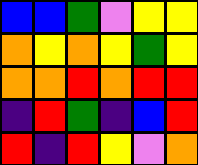[["blue", "blue", "green", "violet", "yellow", "yellow"], ["orange", "yellow", "orange", "yellow", "green", "yellow"], ["orange", "orange", "red", "orange", "red", "red"], ["indigo", "red", "green", "indigo", "blue", "red"], ["red", "indigo", "red", "yellow", "violet", "orange"]]